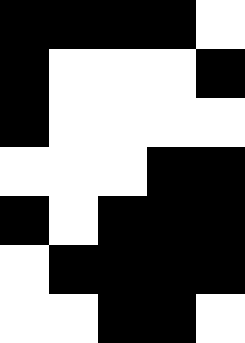[["black", "black", "black", "black", "white"], ["black", "white", "white", "white", "black"], ["black", "white", "white", "white", "white"], ["white", "white", "white", "black", "black"], ["black", "white", "black", "black", "black"], ["white", "black", "black", "black", "black"], ["white", "white", "black", "black", "white"]]